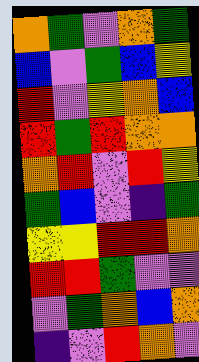[["orange", "green", "violet", "orange", "green"], ["blue", "violet", "green", "blue", "yellow"], ["red", "violet", "yellow", "orange", "blue"], ["red", "green", "red", "orange", "orange"], ["orange", "red", "violet", "red", "yellow"], ["green", "blue", "violet", "indigo", "green"], ["yellow", "yellow", "red", "red", "orange"], ["red", "red", "green", "violet", "violet"], ["violet", "green", "orange", "blue", "orange"], ["indigo", "violet", "red", "orange", "violet"]]